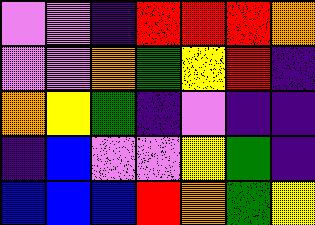[["violet", "violet", "indigo", "red", "red", "red", "orange"], ["violet", "violet", "orange", "green", "yellow", "red", "indigo"], ["orange", "yellow", "green", "indigo", "violet", "indigo", "indigo"], ["indigo", "blue", "violet", "violet", "yellow", "green", "indigo"], ["blue", "blue", "blue", "red", "orange", "green", "yellow"]]